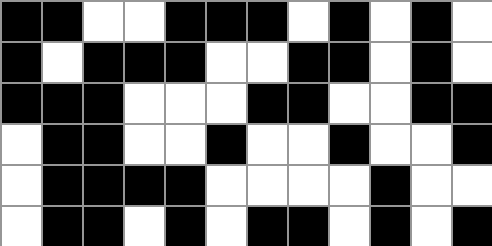[["black", "black", "white", "white", "black", "black", "black", "white", "black", "white", "black", "white"], ["black", "white", "black", "black", "black", "white", "white", "black", "black", "white", "black", "white"], ["black", "black", "black", "white", "white", "white", "black", "black", "white", "white", "black", "black"], ["white", "black", "black", "white", "white", "black", "white", "white", "black", "white", "white", "black"], ["white", "black", "black", "black", "black", "white", "white", "white", "white", "black", "white", "white"], ["white", "black", "black", "white", "black", "white", "black", "black", "white", "black", "white", "black"]]